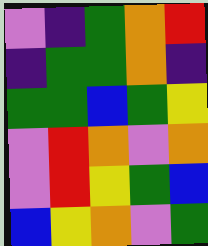[["violet", "indigo", "green", "orange", "red"], ["indigo", "green", "green", "orange", "indigo"], ["green", "green", "blue", "green", "yellow"], ["violet", "red", "orange", "violet", "orange"], ["violet", "red", "yellow", "green", "blue"], ["blue", "yellow", "orange", "violet", "green"]]